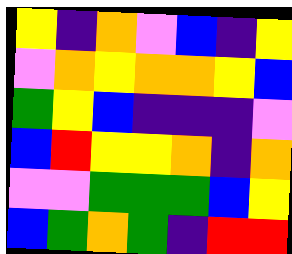[["yellow", "indigo", "orange", "violet", "blue", "indigo", "yellow"], ["violet", "orange", "yellow", "orange", "orange", "yellow", "blue"], ["green", "yellow", "blue", "indigo", "indigo", "indigo", "violet"], ["blue", "red", "yellow", "yellow", "orange", "indigo", "orange"], ["violet", "violet", "green", "green", "green", "blue", "yellow"], ["blue", "green", "orange", "green", "indigo", "red", "red"]]